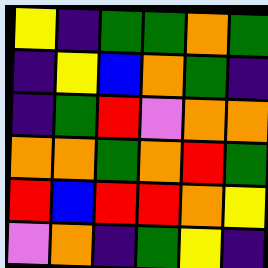[["yellow", "indigo", "green", "green", "orange", "green"], ["indigo", "yellow", "blue", "orange", "green", "indigo"], ["indigo", "green", "red", "violet", "orange", "orange"], ["orange", "orange", "green", "orange", "red", "green"], ["red", "blue", "red", "red", "orange", "yellow"], ["violet", "orange", "indigo", "green", "yellow", "indigo"]]